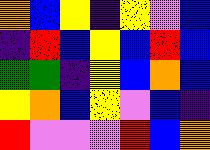[["orange", "blue", "yellow", "indigo", "yellow", "violet", "blue"], ["indigo", "red", "blue", "yellow", "blue", "red", "blue"], ["green", "green", "indigo", "yellow", "blue", "orange", "blue"], ["yellow", "orange", "blue", "yellow", "violet", "blue", "indigo"], ["red", "violet", "violet", "violet", "red", "blue", "orange"]]